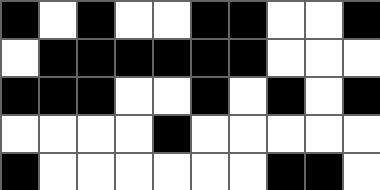[["black", "white", "black", "white", "white", "black", "black", "white", "white", "black"], ["white", "black", "black", "black", "black", "black", "black", "white", "white", "white"], ["black", "black", "black", "white", "white", "black", "white", "black", "white", "black"], ["white", "white", "white", "white", "black", "white", "white", "white", "white", "white"], ["black", "white", "white", "white", "white", "white", "white", "black", "black", "white"]]